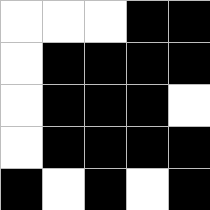[["white", "white", "white", "black", "black"], ["white", "black", "black", "black", "black"], ["white", "black", "black", "black", "white"], ["white", "black", "black", "black", "black"], ["black", "white", "black", "white", "black"]]